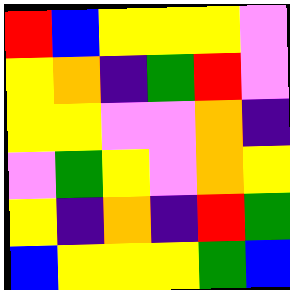[["red", "blue", "yellow", "yellow", "yellow", "violet"], ["yellow", "orange", "indigo", "green", "red", "violet"], ["yellow", "yellow", "violet", "violet", "orange", "indigo"], ["violet", "green", "yellow", "violet", "orange", "yellow"], ["yellow", "indigo", "orange", "indigo", "red", "green"], ["blue", "yellow", "yellow", "yellow", "green", "blue"]]